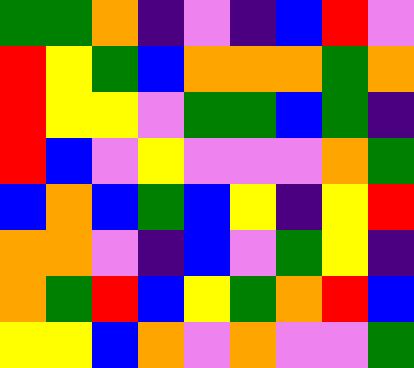[["green", "green", "orange", "indigo", "violet", "indigo", "blue", "red", "violet"], ["red", "yellow", "green", "blue", "orange", "orange", "orange", "green", "orange"], ["red", "yellow", "yellow", "violet", "green", "green", "blue", "green", "indigo"], ["red", "blue", "violet", "yellow", "violet", "violet", "violet", "orange", "green"], ["blue", "orange", "blue", "green", "blue", "yellow", "indigo", "yellow", "red"], ["orange", "orange", "violet", "indigo", "blue", "violet", "green", "yellow", "indigo"], ["orange", "green", "red", "blue", "yellow", "green", "orange", "red", "blue"], ["yellow", "yellow", "blue", "orange", "violet", "orange", "violet", "violet", "green"]]